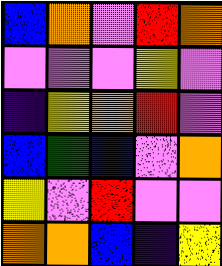[["blue", "orange", "violet", "red", "orange"], ["violet", "violet", "violet", "yellow", "violet"], ["indigo", "yellow", "orange", "red", "violet"], ["blue", "green", "blue", "violet", "orange"], ["yellow", "violet", "red", "violet", "violet"], ["orange", "orange", "blue", "indigo", "yellow"]]